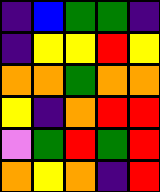[["indigo", "blue", "green", "green", "indigo"], ["indigo", "yellow", "yellow", "red", "yellow"], ["orange", "orange", "green", "orange", "orange"], ["yellow", "indigo", "orange", "red", "red"], ["violet", "green", "red", "green", "red"], ["orange", "yellow", "orange", "indigo", "red"]]